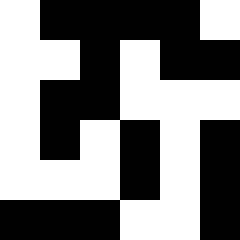[["white", "black", "black", "black", "black", "white"], ["white", "white", "black", "white", "black", "black"], ["white", "black", "black", "white", "white", "white"], ["white", "black", "white", "black", "white", "black"], ["white", "white", "white", "black", "white", "black"], ["black", "black", "black", "white", "white", "black"]]